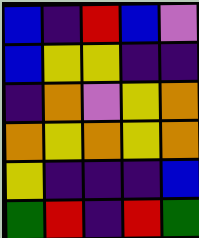[["blue", "indigo", "red", "blue", "violet"], ["blue", "yellow", "yellow", "indigo", "indigo"], ["indigo", "orange", "violet", "yellow", "orange"], ["orange", "yellow", "orange", "yellow", "orange"], ["yellow", "indigo", "indigo", "indigo", "blue"], ["green", "red", "indigo", "red", "green"]]